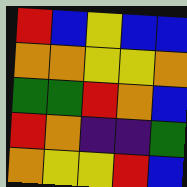[["red", "blue", "yellow", "blue", "blue"], ["orange", "orange", "yellow", "yellow", "orange"], ["green", "green", "red", "orange", "blue"], ["red", "orange", "indigo", "indigo", "green"], ["orange", "yellow", "yellow", "red", "blue"]]